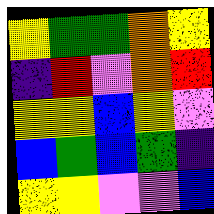[["yellow", "green", "green", "orange", "yellow"], ["indigo", "red", "violet", "orange", "red"], ["yellow", "yellow", "blue", "yellow", "violet"], ["blue", "green", "blue", "green", "indigo"], ["yellow", "yellow", "violet", "violet", "blue"]]